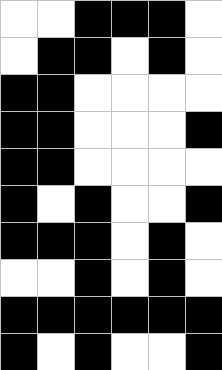[["white", "white", "black", "black", "black", "white"], ["white", "black", "black", "white", "black", "white"], ["black", "black", "white", "white", "white", "white"], ["black", "black", "white", "white", "white", "black"], ["black", "black", "white", "white", "white", "white"], ["black", "white", "black", "white", "white", "black"], ["black", "black", "black", "white", "black", "white"], ["white", "white", "black", "white", "black", "white"], ["black", "black", "black", "black", "black", "black"], ["black", "white", "black", "white", "white", "black"]]